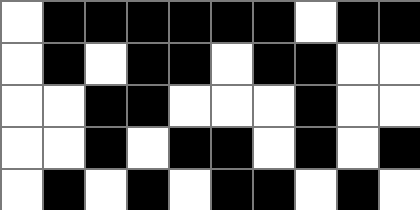[["white", "black", "black", "black", "black", "black", "black", "white", "black", "black"], ["white", "black", "white", "black", "black", "white", "black", "black", "white", "white"], ["white", "white", "black", "black", "white", "white", "white", "black", "white", "white"], ["white", "white", "black", "white", "black", "black", "white", "black", "white", "black"], ["white", "black", "white", "black", "white", "black", "black", "white", "black", "white"]]